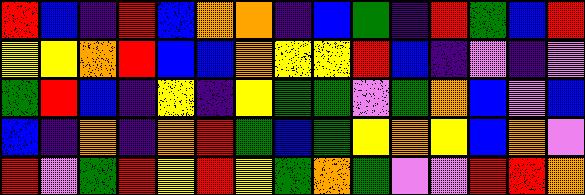[["red", "blue", "indigo", "red", "blue", "orange", "orange", "indigo", "blue", "green", "indigo", "red", "green", "blue", "red"], ["yellow", "yellow", "orange", "red", "blue", "blue", "orange", "yellow", "yellow", "red", "blue", "indigo", "violet", "indigo", "violet"], ["green", "red", "blue", "indigo", "yellow", "indigo", "yellow", "green", "green", "violet", "green", "orange", "blue", "violet", "blue"], ["blue", "indigo", "orange", "indigo", "orange", "red", "green", "blue", "green", "yellow", "orange", "yellow", "blue", "orange", "violet"], ["red", "violet", "green", "red", "yellow", "red", "yellow", "green", "orange", "green", "violet", "violet", "red", "red", "orange"]]